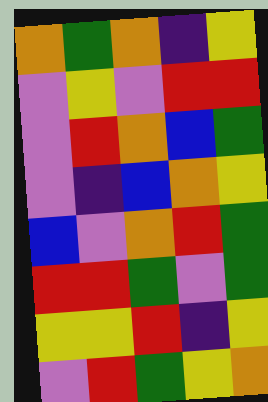[["orange", "green", "orange", "indigo", "yellow"], ["violet", "yellow", "violet", "red", "red"], ["violet", "red", "orange", "blue", "green"], ["violet", "indigo", "blue", "orange", "yellow"], ["blue", "violet", "orange", "red", "green"], ["red", "red", "green", "violet", "green"], ["yellow", "yellow", "red", "indigo", "yellow"], ["violet", "red", "green", "yellow", "orange"]]